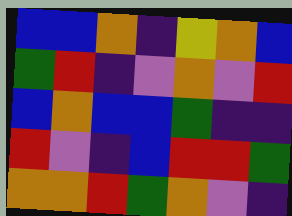[["blue", "blue", "orange", "indigo", "yellow", "orange", "blue"], ["green", "red", "indigo", "violet", "orange", "violet", "red"], ["blue", "orange", "blue", "blue", "green", "indigo", "indigo"], ["red", "violet", "indigo", "blue", "red", "red", "green"], ["orange", "orange", "red", "green", "orange", "violet", "indigo"]]